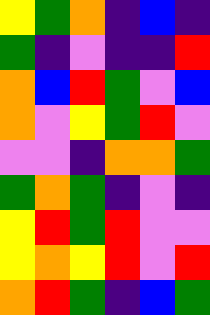[["yellow", "green", "orange", "indigo", "blue", "indigo"], ["green", "indigo", "violet", "indigo", "indigo", "red"], ["orange", "blue", "red", "green", "violet", "blue"], ["orange", "violet", "yellow", "green", "red", "violet"], ["violet", "violet", "indigo", "orange", "orange", "green"], ["green", "orange", "green", "indigo", "violet", "indigo"], ["yellow", "red", "green", "red", "violet", "violet"], ["yellow", "orange", "yellow", "red", "violet", "red"], ["orange", "red", "green", "indigo", "blue", "green"]]